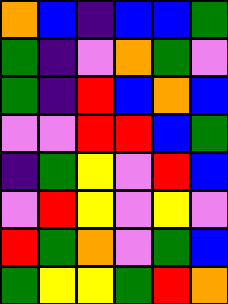[["orange", "blue", "indigo", "blue", "blue", "green"], ["green", "indigo", "violet", "orange", "green", "violet"], ["green", "indigo", "red", "blue", "orange", "blue"], ["violet", "violet", "red", "red", "blue", "green"], ["indigo", "green", "yellow", "violet", "red", "blue"], ["violet", "red", "yellow", "violet", "yellow", "violet"], ["red", "green", "orange", "violet", "green", "blue"], ["green", "yellow", "yellow", "green", "red", "orange"]]